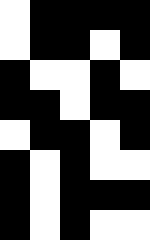[["white", "black", "black", "black", "black"], ["white", "black", "black", "white", "black"], ["black", "white", "white", "black", "white"], ["black", "black", "white", "black", "black"], ["white", "black", "black", "white", "black"], ["black", "white", "black", "white", "white"], ["black", "white", "black", "black", "black"], ["black", "white", "black", "white", "white"]]